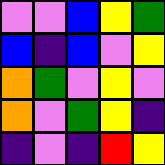[["violet", "violet", "blue", "yellow", "green"], ["blue", "indigo", "blue", "violet", "yellow"], ["orange", "green", "violet", "yellow", "violet"], ["orange", "violet", "green", "yellow", "indigo"], ["indigo", "violet", "indigo", "red", "yellow"]]